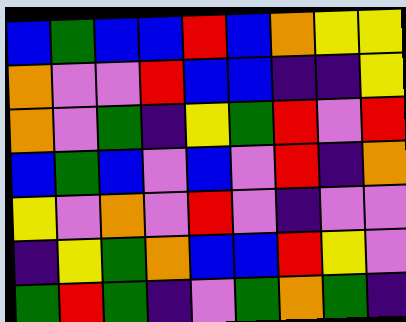[["blue", "green", "blue", "blue", "red", "blue", "orange", "yellow", "yellow"], ["orange", "violet", "violet", "red", "blue", "blue", "indigo", "indigo", "yellow"], ["orange", "violet", "green", "indigo", "yellow", "green", "red", "violet", "red"], ["blue", "green", "blue", "violet", "blue", "violet", "red", "indigo", "orange"], ["yellow", "violet", "orange", "violet", "red", "violet", "indigo", "violet", "violet"], ["indigo", "yellow", "green", "orange", "blue", "blue", "red", "yellow", "violet"], ["green", "red", "green", "indigo", "violet", "green", "orange", "green", "indigo"]]